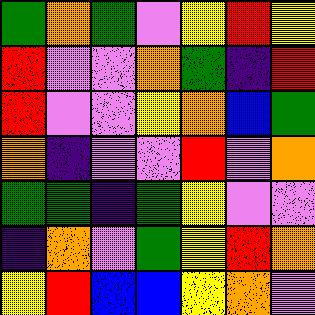[["green", "orange", "green", "violet", "yellow", "red", "yellow"], ["red", "violet", "violet", "orange", "green", "indigo", "red"], ["red", "violet", "violet", "yellow", "orange", "blue", "green"], ["orange", "indigo", "violet", "violet", "red", "violet", "orange"], ["green", "green", "indigo", "green", "yellow", "violet", "violet"], ["indigo", "orange", "violet", "green", "yellow", "red", "orange"], ["yellow", "red", "blue", "blue", "yellow", "orange", "violet"]]